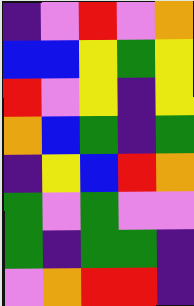[["indigo", "violet", "red", "violet", "orange"], ["blue", "blue", "yellow", "green", "yellow"], ["red", "violet", "yellow", "indigo", "yellow"], ["orange", "blue", "green", "indigo", "green"], ["indigo", "yellow", "blue", "red", "orange"], ["green", "violet", "green", "violet", "violet"], ["green", "indigo", "green", "green", "indigo"], ["violet", "orange", "red", "red", "indigo"]]